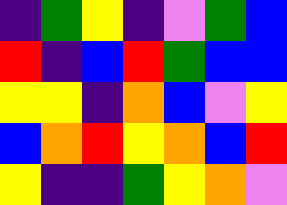[["indigo", "green", "yellow", "indigo", "violet", "green", "blue"], ["red", "indigo", "blue", "red", "green", "blue", "blue"], ["yellow", "yellow", "indigo", "orange", "blue", "violet", "yellow"], ["blue", "orange", "red", "yellow", "orange", "blue", "red"], ["yellow", "indigo", "indigo", "green", "yellow", "orange", "violet"]]